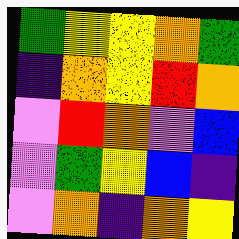[["green", "yellow", "yellow", "orange", "green"], ["indigo", "orange", "yellow", "red", "orange"], ["violet", "red", "orange", "violet", "blue"], ["violet", "green", "yellow", "blue", "indigo"], ["violet", "orange", "indigo", "orange", "yellow"]]